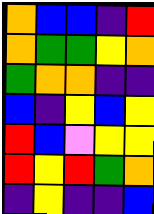[["orange", "blue", "blue", "indigo", "red"], ["orange", "green", "green", "yellow", "orange"], ["green", "orange", "orange", "indigo", "indigo"], ["blue", "indigo", "yellow", "blue", "yellow"], ["red", "blue", "violet", "yellow", "yellow"], ["red", "yellow", "red", "green", "orange"], ["indigo", "yellow", "indigo", "indigo", "blue"]]